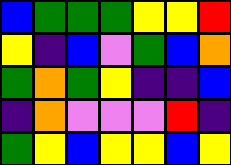[["blue", "green", "green", "green", "yellow", "yellow", "red"], ["yellow", "indigo", "blue", "violet", "green", "blue", "orange"], ["green", "orange", "green", "yellow", "indigo", "indigo", "blue"], ["indigo", "orange", "violet", "violet", "violet", "red", "indigo"], ["green", "yellow", "blue", "yellow", "yellow", "blue", "yellow"]]